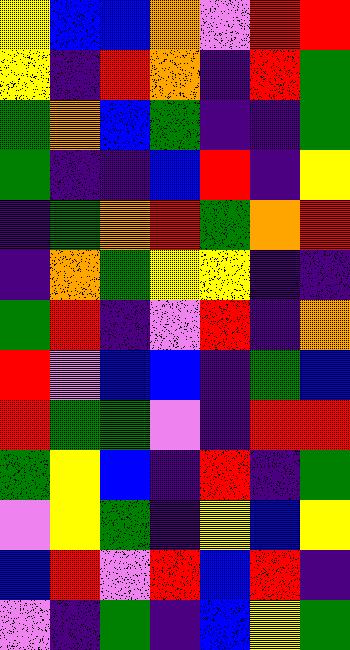[["yellow", "blue", "blue", "orange", "violet", "red", "red"], ["yellow", "indigo", "red", "orange", "indigo", "red", "green"], ["green", "orange", "blue", "green", "indigo", "indigo", "green"], ["green", "indigo", "indigo", "blue", "red", "indigo", "yellow"], ["indigo", "green", "orange", "red", "green", "orange", "red"], ["indigo", "orange", "green", "yellow", "yellow", "indigo", "indigo"], ["green", "red", "indigo", "violet", "red", "indigo", "orange"], ["red", "violet", "blue", "blue", "indigo", "green", "blue"], ["red", "green", "green", "violet", "indigo", "red", "red"], ["green", "yellow", "blue", "indigo", "red", "indigo", "green"], ["violet", "yellow", "green", "indigo", "yellow", "blue", "yellow"], ["blue", "red", "violet", "red", "blue", "red", "indigo"], ["violet", "indigo", "green", "indigo", "blue", "yellow", "green"]]